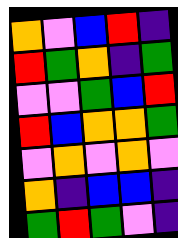[["orange", "violet", "blue", "red", "indigo"], ["red", "green", "orange", "indigo", "green"], ["violet", "violet", "green", "blue", "red"], ["red", "blue", "orange", "orange", "green"], ["violet", "orange", "violet", "orange", "violet"], ["orange", "indigo", "blue", "blue", "indigo"], ["green", "red", "green", "violet", "indigo"]]